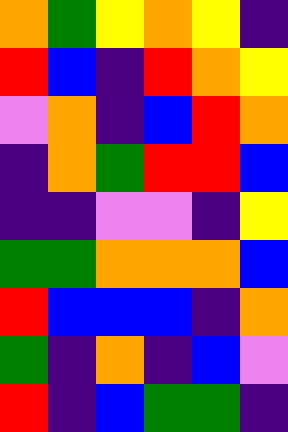[["orange", "green", "yellow", "orange", "yellow", "indigo"], ["red", "blue", "indigo", "red", "orange", "yellow"], ["violet", "orange", "indigo", "blue", "red", "orange"], ["indigo", "orange", "green", "red", "red", "blue"], ["indigo", "indigo", "violet", "violet", "indigo", "yellow"], ["green", "green", "orange", "orange", "orange", "blue"], ["red", "blue", "blue", "blue", "indigo", "orange"], ["green", "indigo", "orange", "indigo", "blue", "violet"], ["red", "indigo", "blue", "green", "green", "indigo"]]